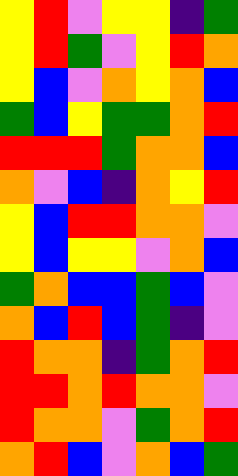[["yellow", "red", "violet", "yellow", "yellow", "indigo", "green"], ["yellow", "red", "green", "violet", "yellow", "red", "orange"], ["yellow", "blue", "violet", "orange", "yellow", "orange", "blue"], ["green", "blue", "yellow", "green", "green", "orange", "red"], ["red", "red", "red", "green", "orange", "orange", "blue"], ["orange", "violet", "blue", "indigo", "orange", "yellow", "red"], ["yellow", "blue", "red", "red", "orange", "orange", "violet"], ["yellow", "blue", "yellow", "yellow", "violet", "orange", "blue"], ["green", "orange", "blue", "blue", "green", "blue", "violet"], ["orange", "blue", "red", "blue", "green", "indigo", "violet"], ["red", "orange", "orange", "indigo", "green", "orange", "red"], ["red", "red", "orange", "red", "orange", "orange", "violet"], ["red", "orange", "orange", "violet", "green", "orange", "red"], ["orange", "red", "blue", "violet", "orange", "blue", "green"]]